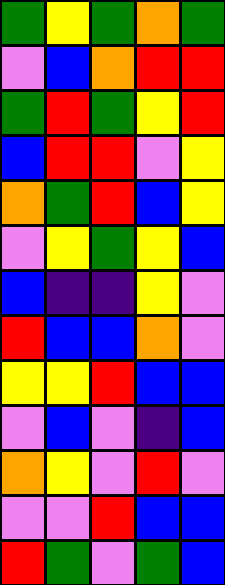[["green", "yellow", "green", "orange", "green"], ["violet", "blue", "orange", "red", "red"], ["green", "red", "green", "yellow", "red"], ["blue", "red", "red", "violet", "yellow"], ["orange", "green", "red", "blue", "yellow"], ["violet", "yellow", "green", "yellow", "blue"], ["blue", "indigo", "indigo", "yellow", "violet"], ["red", "blue", "blue", "orange", "violet"], ["yellow", "yellow", "red", "blue", "blue"], ["violet", "blue", "violet", "indigo", "blue"], ["orange", "yellow", "violet", "red", "violet"], ["violet", "violet", "red", "blue", "blue"], ["red", "green", "violet", "green", "blue"]]